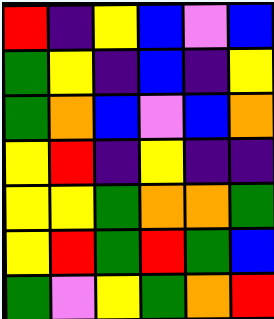[["red", "indigo", "yellow", "blue", "violet", "blue"], ["green", "yellow", "indigo", "blue", "indigo", "yellow"], ["green", "orange", "blue", "violet", "blue", "orange"], ["yellow", "red", "indigo", "yellow", "indigo", "indigo"], ["yellow", "yellow", "green", "orange", "orange", "green"], ["yellow", "red", "green", "red", "green", "blue"], ["green", "violet", "yellow", "green", "orange", "red"]]